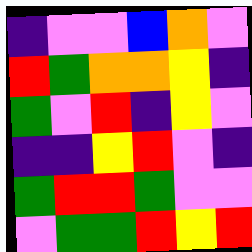[["indigo", "violet", "violet", "blue", "orange", "violet"], ["red", "green", "orange", "orange", "yellow", "indigo"], ["green", "violet", "red", "indigo", "yellow", "violet"], ["indigo", "indigo", "yellow", "red", "violet", "indigo"], ["green", "red", "red", "green", "violet", "violet"], ["violet", "green", "green", "red", "yellow", "red"]]